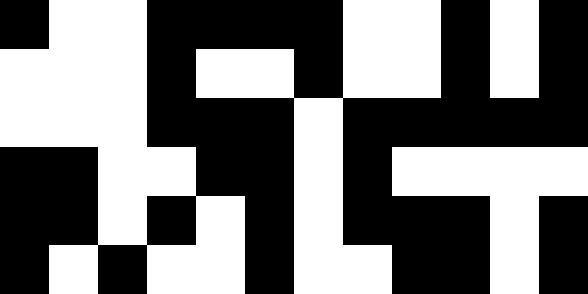[["black", "white", "white", "black", "black", "black", "black", "white", "white", "black", "white", "black"], ["white", "white", "white", "black", "white", "white", "black", "white", "white", "black", "white", "black"], ["white", "white", "white", "black", "black", "black", "white", "black", "black", "black", "black", "black"], ["black", "black", "white", "white", "black", "black", "white", "black", "white", "white", "white", "white"], ["black", "black", "white", "black", "white", "black", "white", "black", "black", "black", "white", "black"], ["black", "white", "black", "white", "white", "black", "white", "white", "black", "black", "white", "black"]]